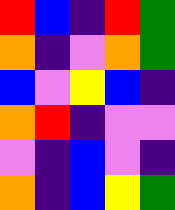[["red", "blue", "indigo", "red", "green"], ["orange", "indigo", "violet", "orange", "green"], ["blue", "violet", "yellow", "blue", "indigo"], ["orange", "red", "indigo", "violet", "violet"], ["violet", "indigo", "blue", "violet", "indigo"], ["orange", "indigo", "blue", "yellow", "green"]]